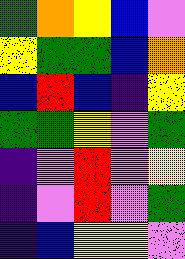[["green", "orange", "yellow", "blue", "violet"], ["yellow", "green", "green", "blue", "orange"], ["blue", "red", "blue", "indigo", "yellow"], ["green", "green", "yellow", "violet", "green"], ["indigo", "violet", "red", "violet", "yellow"], ["indigo", "violet", "red", "violet", "green"], ["indigo", "blue", "yellow", "yellow", "violet"]]